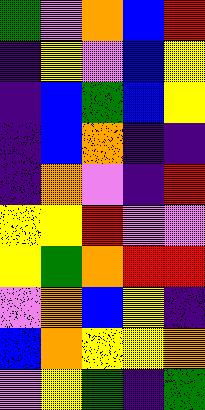[["green", "violet", "orange", "blue", "red"], ["indigo", "yellow", "violet", "blue", "yellow"], ["indigo", "blue", "green", "blue", "yellow"], ["indigo", "blue", "orange", "indigo", "indigo"], ["indigo", "orange", "violet", "indigo", "red"], ["yellow", "yellow", "red", "violet", "violet"], ["yellow", "green", "orange", "red", "red"], ["violet", "orange", "blue", "yellow", "indigo"], ["blue", "orange", "yellow", "yellow", "orange"], ["violet", "yellow", "green", "indigo", "green"]]